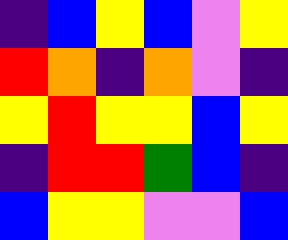[["indigo", "blue", "yellow", "blue", "violet", "yellow"], ["red", "orange", "indigo", "orange", "violet", "indigo"], ["yellow", "red", "yellow", "yellow", "blue", "yellow"], ["indigo", "red", "red", "green", "blue", "indigo"], ["blue", "yellow", "yellow", "violet", "violet", "blue"]]